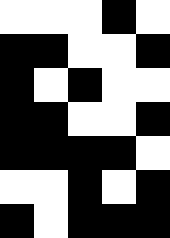[["white", "white", "white", "black", "white"], ["black", "black", "white", "white", "black"], ["black", "white", "black", "white", "white"], ["black", "black", "white", "white", "black"], ["black", "black", "black", "black", "white"], ["white", "white", "black", "white", "black"], ["black", "white", "black", "black", "black"]]